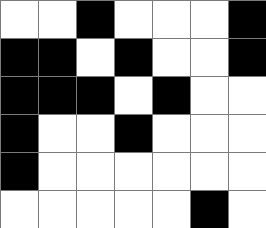[["white", "white", "black", "white", "white", "white", "black"], ["black", "black", "white", "black", "white", "white", "black"], ["black", "black", "black", "white", "black", "white", "white"], ["black", "white", "white", "black", "white", "white", "white"], ["black", "white", "white", "white", "white", "white", "white"], ["white", "white", "white", "white", "white", "black", "white"]]